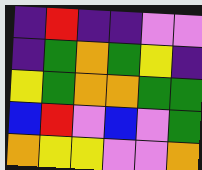[["indigo", "red", "indigo", "indigo", "violet", "violet"], ["indigo", "green", "orange", "green", "yellow", "indigo"], ["yellow", "green", "orange", "orange", "green", "green"], ["blue", "red", "violet", "blue", "violet", "green"], ["orange", "yellow", "yellow", "violet", "violet", "orange"]]